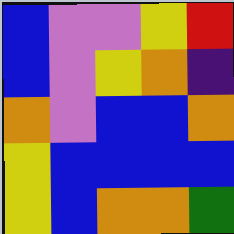[["blue", "violet", "violet", "yellow", "red"], ["blue", "violet", "yellow", "orange", "indigo"], ["orange", "violet", "blue", "blue", "orange"], ["yellow", "blue", "blue", "blue", "blue"], ["yellow", "blue", "orange", "orange", "green"]]